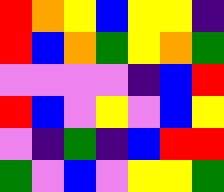[["red", "orange", "yellow", "blue", "yellow", "yellow", "indigo"], ["red", "blue", "orange", "green", "yellow", "orange", "green"], ["violet", "violet", "violet", "violet", "indigo", "blue", "red"], ["red", "blue", "violet", "yellow", "violet", "blue", "yellow"], ["violet", "indigo", "green", "indigo", "blue", "red", "red"], ["green", "violet", "blue", "violet", "yellow", "yellow", "green"]]